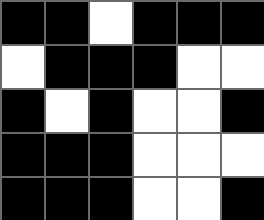[["black", "black", "white", "black", "black", "black"], ["white", "black", "black", "black", "white", "white"], ["black", "white", "black", "white", "white", "black"], ["black", "black", "black", "white", "white", "white"], ["black", "black", "black", "white", "white", "black"]]